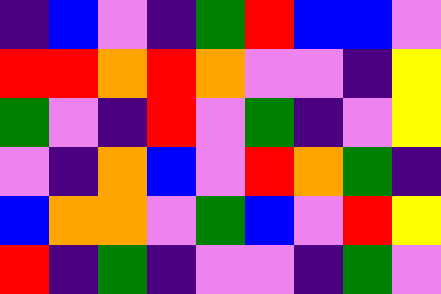[["indigo", "blue", "violet", "indigo", "green", "red", "blue", "blue", "violet"], ["red", "red", "orange", "red", "orange", "violet", "violet", "indigo", "yellow"], ["green", "violet", "indigo", "red", "violet", "green", "indigo", "violet", "yellow"], ["violet", "indigo", "orange", "blue", "violet", "red", "orange", "green", "indigo"], ["blue", "orange", "orange", "violet", "green", "blue", "violet", "red", "yellow"], ["red", "indigo", "green", "indigo", "violet", "violet", "indigo", "green", "violet"]]